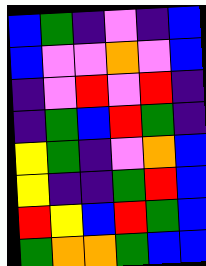[["blue", "green", "indigo", "violet", "indigo", "blue"], ["blue", "violet", "violet", "orange", "violet", "blue"], ["indigo", "violet", "red", "violet", "red", "indigo"], ["indigo", "green", "blue", "red", "green", "indigo"], ["yellow", "green", "indigo", "violet", "orange", "blue"], ["yellow", "indigo", "indigo", "green", "red", "blue"], ["red", "yellow", "blue", "red", "green", "blue"], ["green", "orange", "orange", "green", "blue", "blue"]]